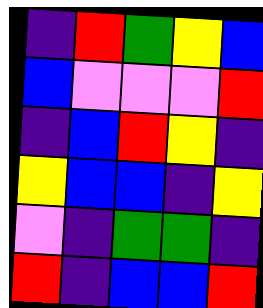[["indigo", "red", "green", "yellow", "blue"], ["blue", "violet", "violet", "violet", "red"], ["indigo", "blue", "red", "yellow", "indigo"], ["yellow", "blue", "blue", "indigo", "yellow"], ["violet", "indigo", "green", "green", "indigo"], ["red", "indigo", "blue", "blue", "red"]]